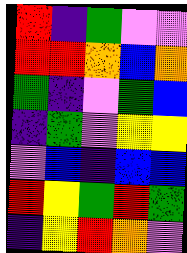[["red", "indigo", "green", "violet", "violet"], ["red", "red", "orange", "blue", "orange"], ["green", "indigo", "violet", "green", "blue"], ["indigo", "green", "violet", "yellow", "yellow"], ["violet", "blue", "indigo", "blue", "blue"], ["red", "yellow", "green", "red", "green"], ["indigo", "yellow", "red", "orange", "violet"]]